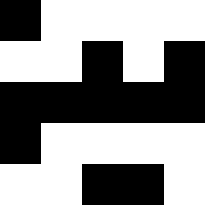[["black", "white", "white", "white", "white"], ["white", "white", "black", "white", "black"], ["black", "black", "black", "black", "black"], ["black", "white", "white", "white", "white"], ["white", "white", "black", "black", "white"]]